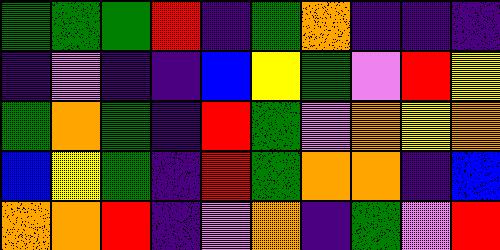[["green", "green", "green", "red", "indigo", "green", "orange", "indigo", "indigo", "indigo"], ["indigo", "violet", "indigo", "indigo", "blue", "yellow", "green", "violet", "red", "yellow"], ["green", "orange", "green", "indigo", "red", "green", "violet", "orange", "yellow", "orange"], ["blue", "yellow", "green", "indigo", "red", "green", "orange", "orange", "indigo", "blue"], ["orange", "orange", "red", "indigo", "violet", "orange", "indigo", "green", "violet", "red"]]